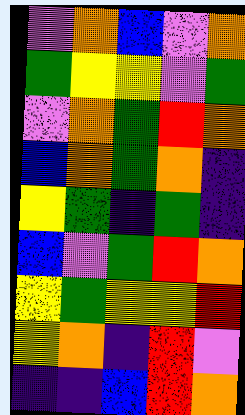[["violet", "orange", "blue", "violet", "orange"], ["green", "yellow", "yellow", "violet", "green"], ["violet", "orange", "green", "red", "orange"], ["blue", "orange", "green", "orange", "indigo"], ["yellow", "green", "indigo", "green", "indigo"], ["blue", "violet", "green", "red", "orange"], ["yellow", "green", "yellow", "yellow", "red"], ["yellow", "orange", "indigo", "red", "violet"], ["indigo", "indigo", "blue", "red", "orange"]]